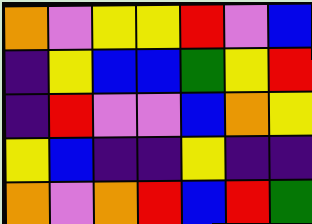[["orange", "violet", "yellow", "yellow", "red", "violet", "blue"], ["indigo", "yellow", "blue", "blue", "green", "yellow", "red"], ["indigo", "red", "violet", "violet", "blue", "orange", "yellow"], ["yellow", "blue", "indigo", "indigo", "yellow", "indigo", "indigo"], ["orange", "violet", "orange", "red", "blue", "red", "green"]]